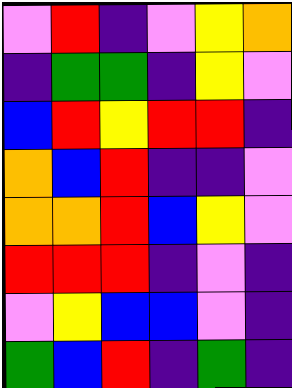[["violet", "red", "indigo", "violet", "yellow", "orange"], ["indigo", "green", "green", "indigo", "yellow", "violet"], ["blue", "red", "yellow", "red", "red", "indigo"], ["orange", "blue", "red", "indigo", "indigo", "violet"], ["orange", "orange", "red", "blue", "yellow", "violet"], ["red", "red", "red", "indigo", "violet", "indigo"], ["violet", "yellow", "blue", "blue", "violet", "indigo"], ["green", "blue", "red", "indigo", "green", "indigo"]]